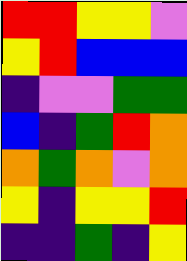[["red", "red", "yellow", "yellow", "violet"], ["yellow", "red", "blue", "blue", "blue"], ["indigo", "violet", "violet", "green", "green"], ["blue", "indigo", "green", "red", "orange"], ["orange", "green", "orange", "violet", "orange"], ["yellow", "indigo", "yellow", "yellow", "red"], ["indigo", "indigo", "green", "indigo", "yellow"]]